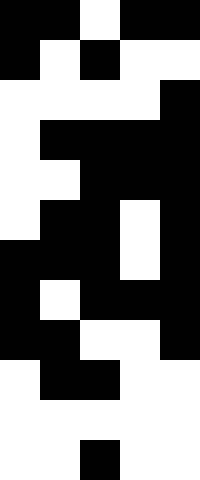[["black", "black", "white", "black", "black"], ["black", "white", "black", "white", "white"], ["white", "white", "white", "white", "black"], ["white", "black", "black", "black", "black"], ["white", "white", "black", "black", "black"], ["white", "black", "black", "white", "black"], ["black", "black", "black", "white", "black"], ["black", "white", "black", "black", "black"], ["black", "black", "white", "white", "black"], ["white", "black", "black", "white", "white"], ["white", "white", "white", "white", "white"], ["white", "white", "black", "white", "white"]]